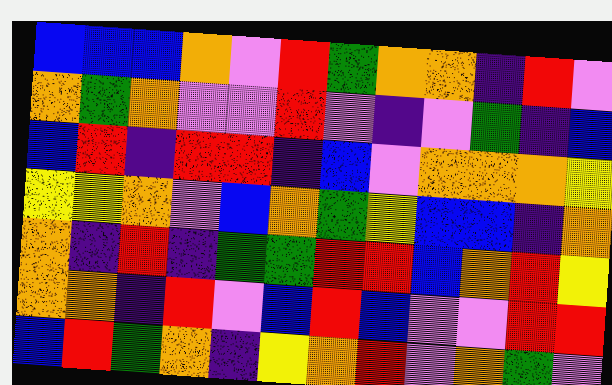[["blue", "blue", "blue", "orange", "violet", "red", "green", "orange", "orange", "indigo", "red", "violet"], ["orange", "green", "orange", "violet", "violet", "red", "violet", "indigo", "violet", "green", "indigo", "blue"], ["blue", "red", "indigo", "red", "red", "indigo", "blue", "violet", "orange", "orange", "orange", "yellow"], ["yellow", "yellow", "orange", "violet", "blue", "orange", "green", "yellow", "blue", "blue", "indigo", "orange"], ["orange", "indigo", "red", "indigo", "green", "green", "red", "red", "blue", "orange", "red", "yellow"], ["orange", "orange", "indigo", "red", "violet", "blue", "red", "blue", "violet", "violet", "red", "red"], ["blue", "red", "green", "orange", "indigo", "yellow", "orange", "red", "violet", "orange", "green", "violet"]]